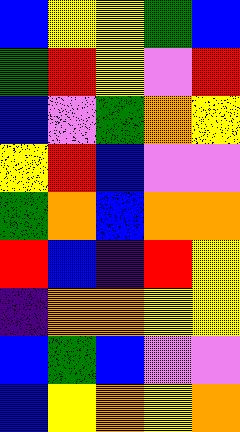[["blue", "yellow", "yellow", "green", "blue"], ["green", "red", "yellow", "violet", "red"], ["blue", "violet", "green", "orange", "yellow"], ["yellow", "red", "blue", "violet", "violet"], ["green", "orange", "blue", "orange", "orange"], ["red", "blue", "indigo", "red", "yellow"], ["indigo", "orange", "orange", "yellow", "yellow"], ["blue", "green", "blue", "violet", "violet"], ["blue", "yellow", "orange", "yellow", "orange"]]